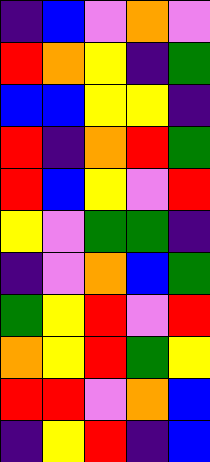[["indigo", "blue", "violet", "orange", "violet"], ["red", "orange", "yellow", "indigo", "green"], ["blue", "blue", "yellow", "yellow", "indigo"], ["red", "indigo", "orange", "red", "green"], ["red", "blue", "yellow", "violet", "red"], ["yellow", "violet", "green", "green", "indigo"], ["indigo", "violet", "orange", "blue", "green"], ["green", "yellow", "red", "violet", "red"], ["orange", "yellow", "red", "green", "yellow"], ["red", "red", "violet", "orange", "blue"], ["indigo", "yellow", "red", "indigo", "blue"]]